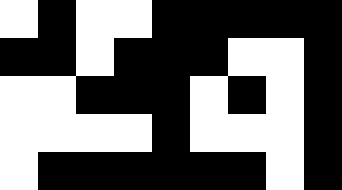[["white", "black", "white", "white", "black", "black", "black", "black", "black"], ["black", "black", "white", "black", "black", "black", "white", "white", "black"], ["white", "white", "black", "black", "black", "white", "black", "white", "black"], ["white", "white", "white", "white", "black", "white", "white", "white", "black"], ["white", "black", "black", "black", "black", "black", "black", "white", "black"]]